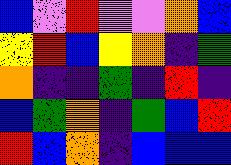[["blue", "violet", "red", "violet", "violet", "orange", "blue"], ["yellow", "red", "blue", "yellow", "orange", "indigo", "green"], ["orange", "indigo", "indigo", "green", "indigo", "red", "indigo"], ["blue", "green", "orange", "indigo", "green", "blue", "red"], ["red", "blue", "orange", "indigo", "blue", "blue", "blue"]]